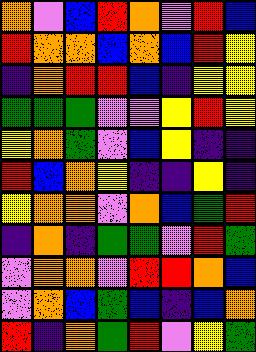[["orange", "violet", "blue", "red", "orange", "violet", "red", "blue"], ["red", "orange", "orange", "blue", "orange", "blue", "red", "yellow"], ["indigo", "orange", "red", "red", "blue", "indigo", "yellow", "yellow"], ["green", "green", "green", "violet", "violet", "yellow", "red", "yellow"], ["yellow", "orange", "green", "violet", "blue", "yellow", "indigo", "indigo"], ["red", "blue", "orange", "yellow", "indigo", "indigo", "yellow", "indigo"], ["yellow", "orange", "orange", "violet", "orange", "blue", "green", "red"], ["indigo", "orange", "indigo", "green", "green", "violet", "red", "green"], ["violet", "orange", "orange", "violet", "red", "red", "orange", "blue"], ["violet", "orange", "blue", "green", "blue", "indigo", "blue", "orange"], ["red", "indigo", "orange", "green", "red", "violet", "yellow", "green"]]